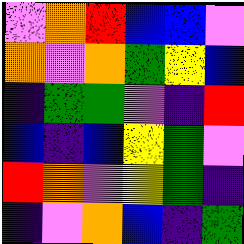[["violet", "orange", "red", "blue", "blue", "violet"], ["orange", "violet", "orange", "green", "yellow", "blue"], ["indigo", "green", "green", "violet", "indigo", "red"], ["blue", "indigo", "blue", "yellow", "green", "violet"], ["red", "orange", "violet", "yellow", "green", "indigo"], ["indigo", "violet", "orange", "blue", "indigo", "green"]]